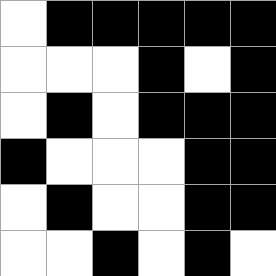[["white", "black", "black", "black", "black", "black"], ["white", "white", "white", "black", "white", "black"], ["white", "black", "white", "black", "black", "black"], ["black", "white", "white", "white", "black", "black"], ["white", "black", "white", "white", "black", "black"], ["white", "white", "black", "white", "black", "white"]]